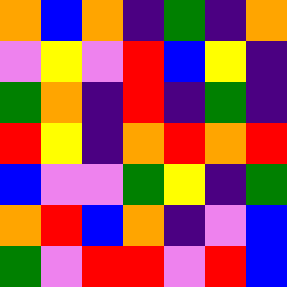[["orange", "blue", "orange", "indigo", "green", "indigo", "orange"], ["violet", "yellow", "violet", "red", "blue", "yellow", "indigo"], ["green", "orange", "indigo", "red", "indigo", "green", "indigo"], ["red", "yellow", "indigo", "orange", "red", "orange", "red"], ["blue", "violet", "violet", "green", "yellow", "indigo", "green"], ["orange", "red", "blue", "orange", "indigo", "violet", "blue"], ["green", "violet", "red", "red", "violet", "red", "blue"]]